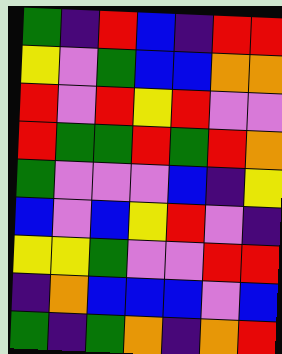[["green", "indigo", "red", "blue", "indigo", "red", "red"], ["yellow", "violet", "green", "blue", "blue", "orange", "orange"], ["red", "violet", "red", "yellow", "red", "violet", "violet"], ["red", "green", "green", "red", "green", "red", "orange"], ["green", "violet", "violet", "violet", "blue", "indigo", "yellow"], ["blue", "violet", "blue", "yellow", "red", "violet", "indigo"], ["yellow", "yellow", "green", "violet", "violet", "red", "red"], ["indigo", "orange", "blue", "blue", "blue", "violet", "blue"], ["green", "indigo", "green", "orange", "indigo", "orange", "red"]]